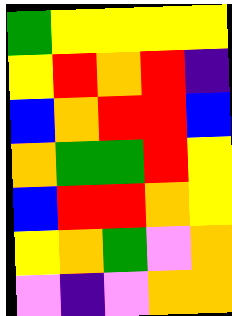[["green", "yellow", "yellow", "yellow", "yellow"], ["yellow", "red", "orange", "red", "indigo"], ["blue", "orange", "red", "red", "blue"], ["orange", "green", "green", "red", "yellow"], ["blue", "red", "red", "orange", "yellow"], ["yellow", "orange", "green", "violet", "orange"], ["violet", "indigo", "violet", "orange", "orange"]]